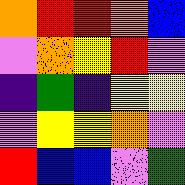[["orange", "red", "red", "orange", "blue"], ["violet", "orange", "yellow", "red", "violet"], ["indigo", "green", "indigo", "yellow", "yellow"], ["violet", "yellow", "yellow", "orange", "violet"], ["red", "blue", "blue", "violet", "green"]]